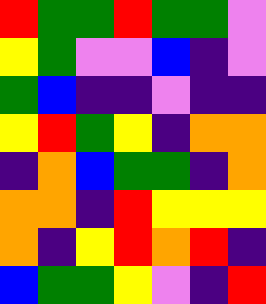[["red", "green", "green", "red", "green", "green", "violet"], ["yellow", "green", "violet", "violet", "blue", "indigo", "violet"], ["green", "blue", "indigo", "indigo", "violet", "indigo", "indigo"], ["yellow", "red", "green", "yellow", "indigo", "orange", "orange"], ["indigo", "orange", "blue", "green", "green", "indigo", "orange"], ["orange", "orange", "indigo", "red", "yellow", "yellow", "yellow"], ["orange", "indigo", "yellow", "red", "orange", "red", "indigo"], ["blue", "green", "green", "yellow", "violet", "indigo", "red"]]